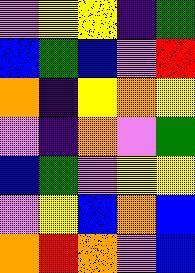[["violet", "yellow", "yellow", "indigo", "green"], ["blue", "green", "blue", "violet", "red"], ["orange", "indigo", "yellow", "orange", "yellow"], ["violet", "indigo", "orange", "violet", "green"], ["blue", "green", "violet", "yellow", "yellow"], ["violet", "yellow", "blue", "orange", "blue"], ["orange", "red", "orange", "violet", "blue"]]